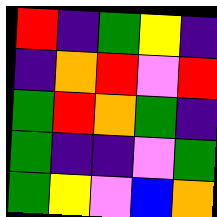[["red", "indigo", "green", "yellow", "indigo"], ["indigo", "orange", "red", "violet", "red"], ["green", "red", "orange", "green", "indigo"], ["green", "indigo", "indigo", "violet", "green"], ["green", "yellow", "violet", "blue", "orange"]]